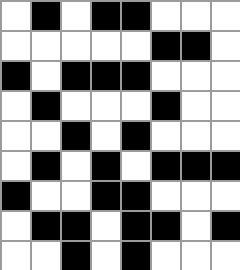[["white", "black", "white", "black", "black", "white", "white", "white"], ["white", "white", "white", "white", "white", "black", "black", "white"], ["black", "white", "black", "black", "black", "white", "white", "white"], ["white", "black", "white", "white", "white", "black", "white", "white"], ["white", "white", "black", "white", "black", "white", "white", "white"], ["white", "black", "white", "black", "white", "black", "black", "black"], ["black", "white", "white", "black", "black", "white", "white", "white"], ["white", "black", "black", "white", "black", "black", "white", "black"], ["white", "white", "black", "white", "black", "white", "white", "white"]]